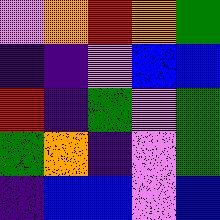[["violet", "orange", "red", "orange", "green"], ["indigo", "indigo", "violet", "blue", "blue"], ["red", "indigo", "green", "violet", "green"], ["green", "orange", "indigo", "violet", "green"], ["indigo", "blue", "blue", "violet", "blue"]]